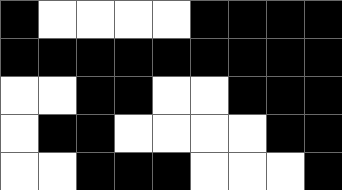[["black", "white", "white", "white", "white", "black", "black", "black", "black"], ["black", "black", "black", "black", "black", "black", "black", "black", "black"], ["white", "white", "black", "black", "white", "white", "black", "black", "black"], ["white", "black", "black", "white", "white", "white", "white", "black", "black"], ["white", "white", "black", "black", "black", "white", "white", "white", "black"]]